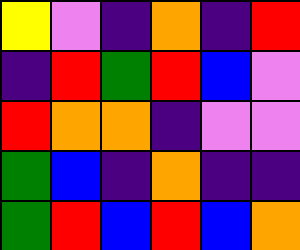[["yellow", "violet", "indigo", "orange", "indigo", "red"], ["indigo", "red", "green", "red", "blue", "violet"], ["red", "orange", "orange", "indigo", "violet", "violet"], ["green", "blue", "indigo", "orange", "indigo", "indigo"], ["green", "red", "blue", "red", "blue", "orange"]]